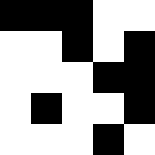[["black", "black", "black", "white", "white"], ["white", "white", "black", "white", "black"], ["white", "white", "white", "black", "black"], ["white", "black", "white", "white", "black"], ["white", "white", "white", "black", "white"]]